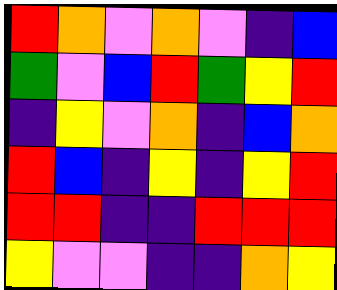[["red", "orange", "violet", "orange", "violet", "indigo", "blue"], ["green", "violet", "blue", "red", "green", "yellow", "red"], ["indigo", "yellow", "violet", "orange", "indigo", "blue", "orange"], ["red", "blue", "indigo", "yellow", "indigo", "yellow", "red"], ["red", "red", "indigo", "indigo", "red", "red", "red"], ["yellow", "violet", "violet", "indigo", "indigo", "orange", "yellow"]]